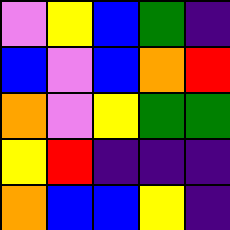[["violet", "yellow", "blue", "green", "indigo"], ["blue", "violet", "blue", "orange", "red"], ["orange", "violet", "yellow", "green", "green"], ["yellow", "red", "indigo", "indigo", "indigo"], ["orange", "blue", "blue", "yellow", "indigo"]]